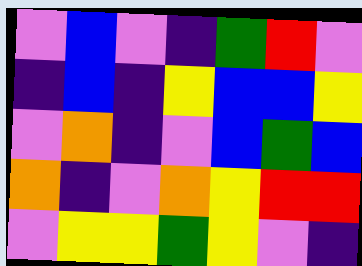[["violet", "blue", "violet", "indigo", "green", "red", "violet"], ["indigo", "blue", "indigo", "yellow", "blue", "blue", "yellow"], ["violet", "orange", "indigo", "violet", "blue", "green", "blue"], ["orange", "indigo", "violet", "orange", "yellow", "red", "red"], ["violet", "yellow", "yellow", "green", "yellow", "violet", "indigo"]]